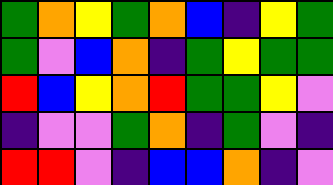[["green", "orange", "yellow", "green", "orange", "blue", "indigo", "yellow", "green"], ["green", "violet", "blue", "orange", "indigo", "green", "yellow", "green", "green"], ["red", "blue", "yellow", "orange", "red", "green", "green", "yellow", "violet"], ["indigo", "violet", "violet", "green", "orange", "indigo", "green", "violet", "indigo"], ["red", "red", "violet", "indigo", "blue", "blue", "orange", "indigo", "violet"]]